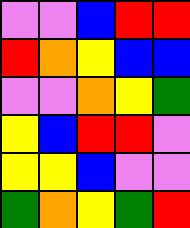[["violet", "violet", "blue", "red", "red"], ["red", "orange", "yellow", "blue", "blue"], ["violet", "violet", "orange", "yellow", "green"], ["yellow", "blue", "red", "red", "violet"], ["yellow", "yellow", "blue", "violet", "violet"], ["green", "orange", "yellow", "green", "red"]]